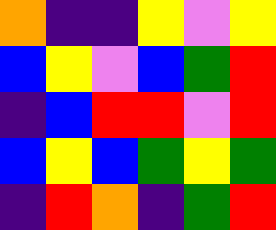[["orange", "indigo", "indigo", "yellow", "violet", "yellow"], ["blue", "yellow", "violet", "blue", "green", "red"], ["indigo", "blue", "red", "red", "violet", "red"], ["blue", "yellow", "blue", "green", "yellow", "green"], ["indigo", "red", "orange", "indigo", "green", "red"]]